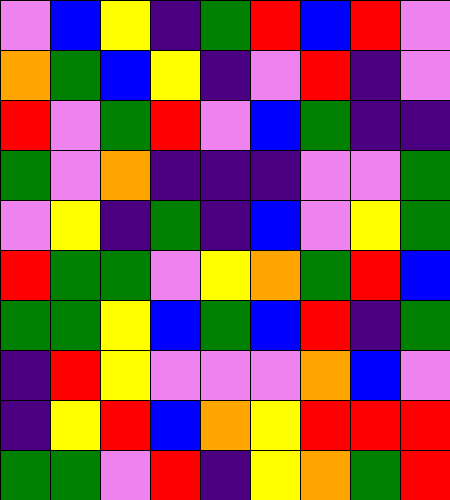[["violet", "blue", "yellow", "indigo", "green", "red", "blue", "red", "violet"], ["orange", "green", "blue", "yellow", "indigo", "violet", "red", "indigo", "violet"], ["red", "violet", "green", "red", "violet", "blue", "green", "indigo", "indigo"], ["green", "violet", "orange", "indigo", "indigo", "indigo", "violet", "violet", "green"], ["violet", "yellow", "indigo", "green", "indigo", "blue", "violet", "yellow", "green"], ["red", "green", "green", "violet", "yellow", "orange", "green", "red", "blue"], ["green", "green", "yellow", "blue", "green", "blue", "red", "indigo", "green"], ["indigo", "red", "yellow", "violet", "violet", "violet", "orange", "blue", "violet"], ["indigo", "yellow", "red", "blue", "orange", "yellow", "red", "red", "red"], ["green", "green", "violet", "red", "indigo", "yellow", "orange", "green", "red"]]